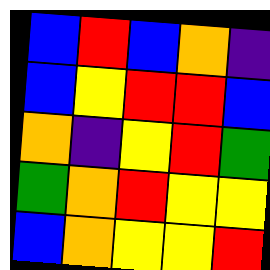[["blue", "red", "blue", "orange", "indigo"], ["blue", "yellow", "red", "red", "blue"], ["orange", "indigo", "yellow", "red", "green"], ["green", "orange", "red", "yellow", "yellow"], ["blue", "orange", "yellow", "yellow", "red"]]